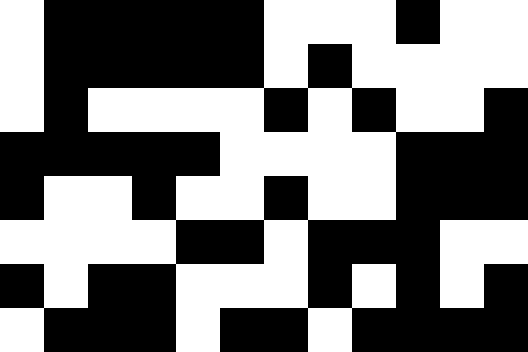[["white", "black", "black", "black", "black", "black", "white", "white", "white", "black", "white", "white"], ["white", "black", "black", "black", "black", "black", "white", "black", "white", "white", "white", "white"], ["white", "black", "white", "white", "white", "white", "black", "white", "black", "white", "white", "black"], ["black", "black", "black", "black", "black", "white", "white", "white", "white", "black", "black", "black"], ["black", "white", "white", "black", "white", "white", "black", "white", "white", "black", "black", "black"], ["white", "white", "white", "white", "black", "black", "white", "black", "black", "black", "white", "white"], ["black", "white", "black", "black", "white", "white", "white", "black", "white", "black", "white", "black"], ["white", "black", "black", "black", "white", "black", "black", "white", "black", "black", "black", "black"]]